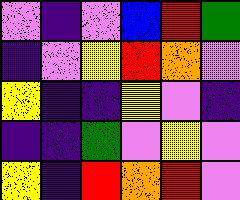[["violet", "indigo", "violet", "blue", "red", "green"], ["indigo", "violet", "yellow", "red", "orange", "violet"], ["yellow", "indigo", "indigo", "yellow", "violet", "indigo"], ["indigo", "indigo", "green", "violet", "yellow", "violet"], ["yellow", "indigo", "red", "orange", "red", "violet"]]